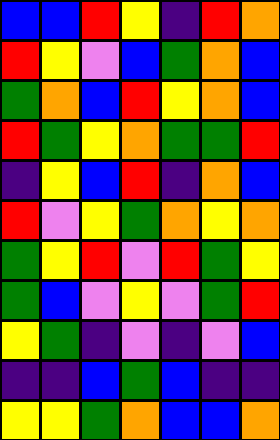[["blue", "blue", "red", "yellow", "indigo", "red", "orange"], ["red", "yellow", "violet", "blue", "green", "orange", "blue"], ["green", "orange", "blue", "red", "yellow", "orange", "blue"], ["red", "green", "yellow", "orange", "green", "green", "red"], ["indigo", "yellow", "blue", "red", "indigo", "orange", "blue"], ["red", "violet", "yellow", "green", "orange", "yellow", "orange"], ["green", "yellow", "red", "violet", "red", "green", "yellow"], ["green", "blue", "violet", "yellow", "violet", "green", "red"], ["yellow", "green", "indigo", "violet", "indigo", "violet", "blue"], ["indigo", "indigo", "blue", "green", "blue", "indigo", "indigo"], ["yellow", "yellow", "green", "orange", "blue", "blue", "orange"]]